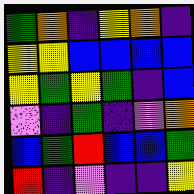[["green", "orange", "indigo", "yellow", "orange", "indigo"], ["yellow", "yellow", "blue", "blue", "blue", "blue"], ["yellow", "green", "yellow", "green", "indigo", "blue"], ["violet", "indigo", "green", "indigo", "violet", "orange"], ["blue", "green", "red", "blue", "blue", "green"], ["red", "indigo", "violet", "indigo", "indigo", "yellow"]]